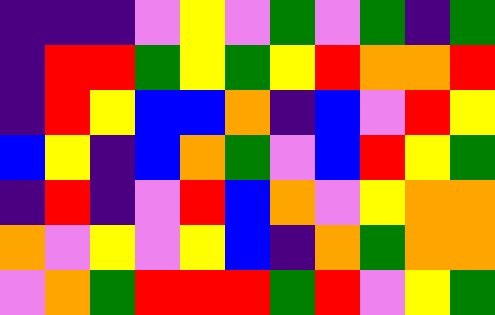[["indigo", "indigo", "indigo", "violet", "yellow", "violet", "green", "violet", "green", "indigo", "green"], ["indigo", "red", "red", "green", "yellow", "green", "yellow", "red", "orange", "orange", "red"], ["indigo", "red", "yellow", "blue", "blue", "orange", "indigo", "blue", "violet", "red", "yellow"], ["blue", "yellow", "indigo", "blue", "orange", "green", "violet", "blue", "red", "yellow", "green"], ["indigo", "red", "indigo", "violet", "red", "blue", "orange", "violet", "yellow", "orange", "orange"], ["orange", "violet", "yellow", "violet", "yellow", "blue", "indigo", "orange", "green", "orange", "orange"], ["violet", "orange", "green", "red", "red", "red", "green", "red", "violet", "yellow", "green"]]